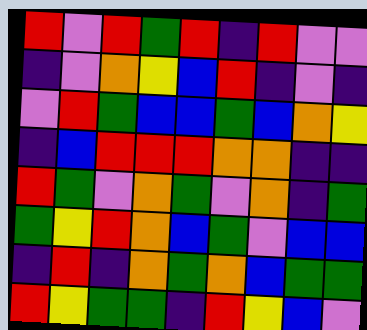[["red", "violet", "red", "green", "red", "indigo", "red", "violet", "violet"], ["indigo", "violet", "orange", "yellow", "blue", "red", "indigo", "violet", "indigo"], ["violet", "red", "green", "blue", "blue", "green", "blue", "orange", "yellow"], ["indigo", "blue", "red", "red", "red", "orange", "orange", "indigo", "indigo"], ["red", "green", "violet", "orange", "green", "violet", "orange", "indigo", "green"], ["green", "yellow", "red", "orange", "blue", "green", "violet", "blue", "blue"], ["indigo", "red", "indigo", "orange", "green", "orange", "blue", "green", "green"], ["red", "yellow", "green", "green", "indigo", "red", "yellow", "blue", "violet"]]